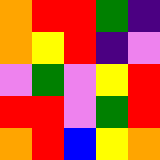[["orange", "red", "red", "green", "indigo"], ["orange", "yellow", "red", "indigo", "violet"], ["violet", "green", "violet", "yellow", "red"], ["red", "red", "violet", "green", "red"], ["orange", "red", "blue", "yellow", "orange"]]